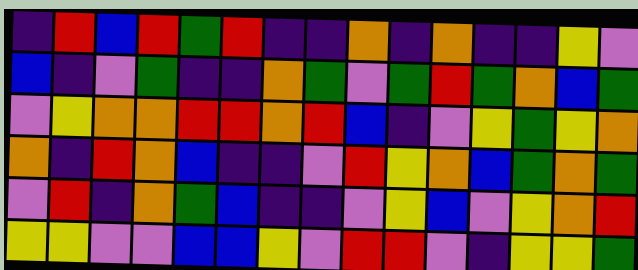[["indigo", "red", "blue", "red", "green", "red", "indigo", "indigo", "orange", "indigo", "orange", "indigo", "indigo", "yellow", "violet"], ["blue", "indigo", "violet", "green", "indigo", "indigo", "orange", "green", "violet", "green", "red", "green", "orange", "blue", "green"], ["violet", "yellow", "orange", "orange", "red", "red", "orange", "red", "blue", "indigo", "violet", "yellow", "green", "yellow", "orange"], ["orange", "indigo", "red", "orange", "blue", "indigo", "indigo", "violet", "red", "yellow", "orange", "blue", "green", "orange", "green"], ["violet", "red", "indigo", "orange", "green", "blue", "indigo", "indigo", "violet", "yellow", "blue", "violet", "yellow", "orange", "red"], ["yellow", "yellow", "violet", "violet", "blue", "blue", "yellow", "violet", "red", "red", "violet", "indigo", "yellow", "yellow", "green"]]